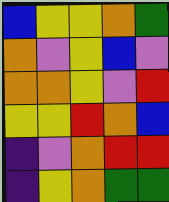[["blue", "yellow", "yellow", "orange", "green"], ["orange", "violet", "yellow", "blue", "violet"], ["orange", "orange", "yellow", "violet", "red"], ["yellow", "yellow", "red", "orange", "blue"], ["indigo", "violet", "orange", "red", "red"], ["indigo", "yellow", "orange", "green", "green"]]